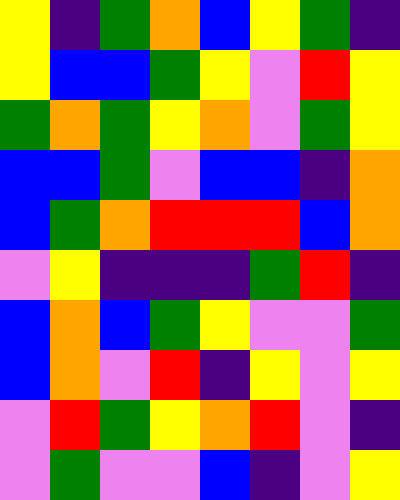[["yellow", "indigo", "green", "orange", "blue", "yellow", "green", "indigo"], ["yellow", "blue", "blue", "green", "yellow", "violet", "red", "yellow"], ["green", "orange", "green", "yellow", "orange", "violet", "green", "yellow"], ["blue", "blue", "green", "violet", "blue", "blue", "indigo", "orange"], ["blue", "green", "orange", "red", "red", "red", "blue", "orange"], ["violet", "yellow", "indigo", "indigo", "indigo", "green", "red", "indigo"], ["blue", "orange", "blue", "green", "yellow", "violet", "violet", "green"], ["blue", "orange", "violet", "red", "indigo", "yellow", "violet", "yellow"], ["violet", "red", "green", "yellow", "orange", "red", "violet", "indigo"], ["violet", "green", "violet", "violet", "blue", "indigo", "violet", "yellow"]]